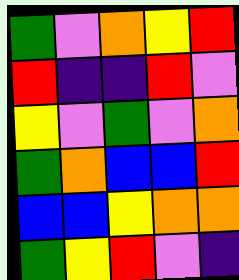[["green", "violet", "orange", "yellow", "red"], ["red", "indigo", "indigo", "red", "violet"], ["yellow", "violet", "green", "violet", "orange"], ["green", "orange", "blue", "blue", "red"], ["blue", "blue", "yellow", "orange", "orange"], ["green", "yellow", "red", "violet", "indigo"]]